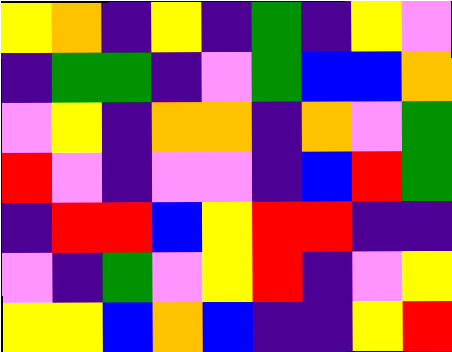[["yellow", "orange", "indigo", "yellow", "indigo", "green", "indigo", "yellow", "violet"], ["indigo", "green", "green", "indigo", "violet", "green", "blue", "blue", "orange"], ["violet", "yellow", "indigo", "orange", "orange", "indigo", "orange", "violet", "green"], ["red", "violet", "indigo", "violet", "violet", "indigo", "blue", "red", "green"], ["indigo", "red", "red", "blue", "yellow", "red", "red", "indigo", "indigo"], ["violet", "indigo", "green", "violet", "yellow", "red", "indigo", "violet", "yellow"], ["yellow", "yellow", "blue", "orange", "blue", "indigo", "indigo", "yellow", "red"]]